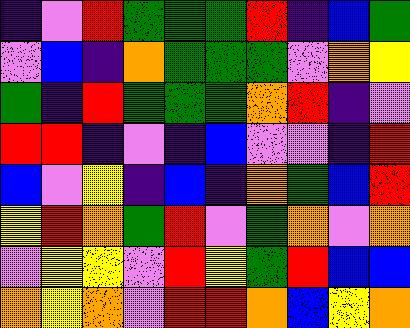[["indigo", "violet", "red", "green", "green", "green", "red", "indigo", "blue", "green"], ["violet", "blue", "indigo", "orange", "green", "green", "green", "violet", "orange", "yellow"], ["green", "indigo", "red", "green", "green", "green", "orange", "red", "indigo", "violet"], ["red", "red", "indigo", "violet", "indigo", "blue", "violet", "violet", "indigo", "red"], ["blue", "violet", "yellow", "indigo", "blue", "indigo", "orange", "green", "blue", "red"], ["yellow", "red", "orange", "green", "red", "violet", "green", "orange", "violet", "orange"], ["violet", "yellow", "yellow", "violet", "red", "yellow", "green", "red", "blue", "blue"], ["orange", "yellow", "orange", "violet", "red", "red", "orange", "blue", "yellow", "orange"]]